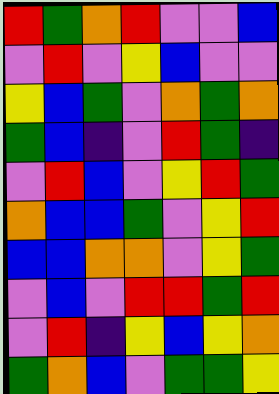[["red", "green", "orange", "red", "violet", "violet", "blue"], ["violet", "red", "violet", "yellow", "blue", "violet", "violet"], ["yellow", "blue", "green", "violet", "orange", "green", "orange"], ["green", "blue", "indigo", "violet", "red", "green", "indigo"], ["violet", "red", "blue", "violet", "yellow", "red", "green"], ["orange", "blue", "blue", "green", "violet", "yellow", "red"], ["blue", "blue", "orange", "orange", "violet", "yellow", "green"], ["violet", "blue", "violet", "red", "red", "green", "red"], ["violet", "red", "indigo", "yellow", "blue", "yellow", "orange"], ["green", "orange", "blue", "violet", "green", "green", "yellow"]]